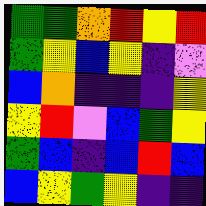[["green", "green", "orange", "red", "yellow", "red"], ["green", "yellow", "blue", "yellow", "indigo", "violet"], ["blue", "orange", "indigo", "indigo", "indigo", "yellow"], ["yellow", "red", "violet", "blue", "green", "yellow"], ["green", "blue", "indigo", "blue", "red", "blue"], ["blue", "yellow", "green", "yellow", "indigo", "indigo"]]